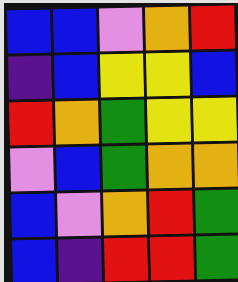[["blue", "blue", "violet", "orange", "red"], ["indigo", "blue", "yellow", "yellow", "blue"], ["red", "orange", "green", "yellow", "yellow"], ["violet", "blue", "green", "orange", "orange"], ["blue", "violet", "orange", "red", "green"], ["blue", "indigo", "red", "red", "green"]]